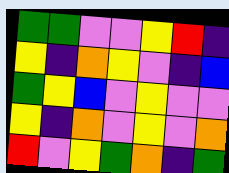[["green", "green", "violet", "violet", "yellow", "red", "indigo"], ["yellow", "indigo", "orange", "yellow", "violet", "indigo", "blue"], ["green", "yellow", "blue", "violet", "yellow", "violet", "violet"], ["yellow", "indigo", "orange", "violet", "yellow", "violet", "orange"], ["red", "violet", "yellow", "green", "orange", "indigo", "green"]]